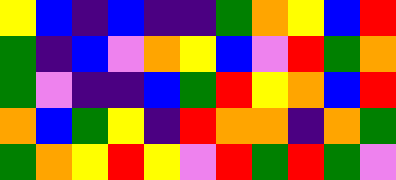[["yellow", "blue", "indigo", "blue", "indigo", "indigo", "green", "orange", "yellow", "blue", "red"], ["green", "indigo", "blue", "violet", "orange", "yellow", "blue", "violet", "red", "green", "orange"], ["green", "violet", "indigo", "indigo", "blue", "green", "red", "yellow", "orange", "blue", "red"], ["orange", "blue", "green", "yellow", "indigo", "red", "orange", "orange", "indigo", "orange", "green"], ["green", "orange", "yellow", "red", "yellow", "violet", "red", "green", "red", "green", "violet"]]